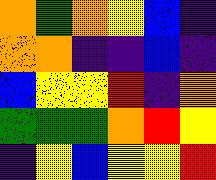[["orange", "green", "orange", "yellow", "blue", "indigo"], ["orange", "orange", "indigo", "indigo", "blue", "indigo"], ["blue", "yellow", "yellow", "red", "indigo", "orange"], ["green", "green", "green", "orange", "red", "yellow"], ["indigo", "yellow", "blue", "yellow", "yellow", "red"]]